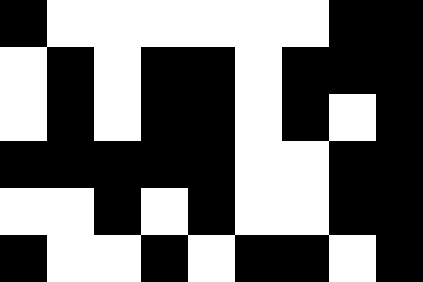[["black", "white", "white", "white", "white", "white", "white", "black", "black"], ["white", "black", "white", "black", "black", "white", "black", "black", "black"], ["white", "black", "white", "black", "black", "white", "black", "white", "black"], ["black", "black", "black", "black", "black", "white", "white", "black", "black"], ["white", "white", "black", "white", "black", "white", "white", "black", "black"], ["black", "white", "white", "black", "white", "black", "black", "white", "black"]]